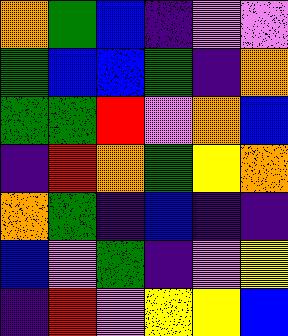[["orange", "green", "blue", "indigo", "violet", "violet"], ["green", "blue", "blue", "green", "indigo", "orange"], ["green", "green", "red", "violet", "orange", "blue"], ["indigo", "red", "orange", "green", "yellow", "orange"], ["orange", "green", "indigo", "blue", "indigo", "indigo"], ["blue", "violet", "green", "indigo", "violet", "yellow"], ["indigo", "red", "violet", "yellow", "yellow", "blue"]]